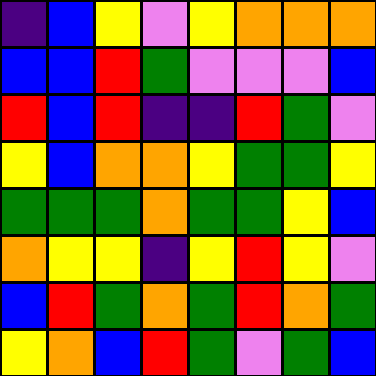[["indigo", "blue", "yellow", "violet", "yellow", "orange", "orange", "orange"], ["blue", "blue", "red", "green", "violet", "violet", "violet", "blue"], ["red", "blue", "red", "indigo", "indigo", "red", "green", "violet"], ["yellow", "blue", "orange", "orange", "yellow", "green", "green", "yellow"], ["green", "green", "green", "orange", "green", "green", "yellow", "blue"], ["orange", "yellow", "yellow", "indigo", "yellow", "red", "yellow", "violet"], ["blue", "red", "green", "orange", "green", "red", "orange", "green"], ["yellow", "orange", "blue", "red", "green", "violet", "green", "blue"]]